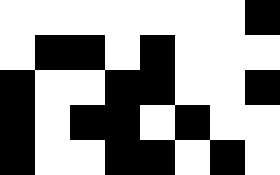[["white", "white", "white", "white", "white", "white", "white", "black"], ["white", "black", "black", "white", "black", "white", "white", "white"], ["black", "white", "white", "black", "black", "white", "white", "black"], ["black", "white", "black", "black", "white", "black", "white", "white"], ["black", "white", "white", "black", "black", "white", "black", "white"]]